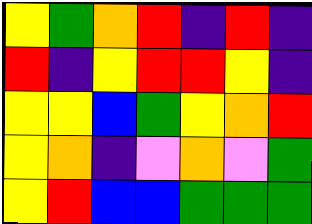[["yellow", "green", "orange", "red", "indigo", "red", "indigo"], ["red", "indigo", "yellow", "red", "red", "yellow", "indigo"], ["yellow", "yellow", "blue", "green", "yellow", "orange", "red"], ["yellow", "orange", "indigo", "violet", "orange", "violet", "green"], ["yellow", "red", "blue", "blue", "green", "green", "green"]]